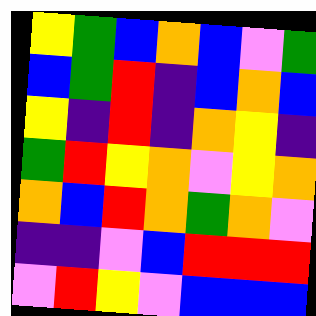[["yellow", "green", "blue", "orange", "blue", "violet", "green"], ["blue", "green", "red", "indigo", "blue", "orange", "blue"], ["yellow", "indigo", "red", "indigo", "orange", "yellow", "indigo"], ["green", "red", "yellow", "orange", "violet", "yellow", "orange"], ["orange", "blue", "red", "orange", "green", "orange", "violet"], ["indigo", "indigo", "violet", "blue", "red", "red", "red"], ["violet", "red", "yellow", "violet", "blue", "blue", "blue"]]